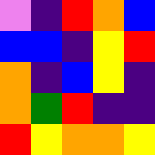[["violet", "indigo", "red", "orange", "blue"], ["blue", "blue", "indigo", "yellow", "red"], ["orange", "indigo", "blue", "yellow", "indigo"], ["orange", "green", "red", "indigo", "indigo"], ["red", "yellow", "orange", "orange", "yellow"]]